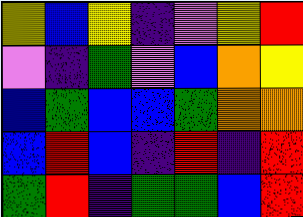[["yellow", "blue", "yellow", "indigo", "violet", "yellow", "red"], ["violet", "indigo", "green", "violet", "blue", "orange", "yellow"], ["blue", "green", "blue", "blue", "green", "orange", "orange"], ["blue", "red", "blue", "indigo", "red", "indigo", "red"], ["green", "red", "indigo", "green", "green", "blue", "red"]]